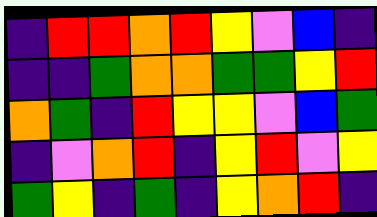[["indigo", "red", "red", "orange", "red", "yellow", "violet", "blue", "indigo"], ["indigo", "indigo", "green", "orange", "orange", "green", "green", "yellow", "red"], ["orange", "green", "indigo", "red", "yellow", "yellow", "violet", "blue", "green"], ["indigo", "violet", "orange", "red", "indigo", "yellow", "red", "violet", "yellow"], ["green", "yellow", "indigo", "green", "indigo", "yellow", "orange", "red", "indigo"]]